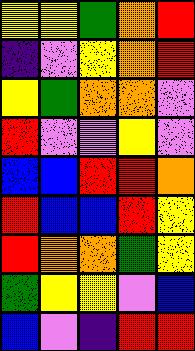[["yellow", "yellow", "green", "orange", "red"], ["indigo", "violet", "yellow", "orange", "red"], ["yellow", "green", "orange", "orange", "violet"], ["red", "violet", "violet", "yellow", "violet"], ["blue", "blue", "red", "red", "orange"], ["red", "blue", "blue", "red", "yellow"], ["red", "orange", "orange", "green", "yellow"], ["green", "yellow", "yellow", "violet", "blue"], ["blue", "violet", "indigo", "red", "red"]]